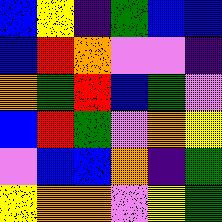[["blue", "yellow", "indigo", "green", "blue", "blue"], ["blue", "red", "orange", "violet", "violet", "indigo"], ["orange", "green", "red", "blue", "green", "violet"], ["blue", "red", "green", "violet", "orange", "yellow"], ["violet", "blue", "blue", "orange", "indigo", "green"], ["yellow", "orange", "orange", "violet", "yellow", "green"]]